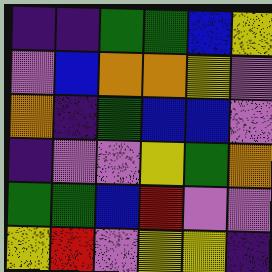[["indigo", "indigo", "green", "green", "blue", "yellow"], ["violet", "blue", "orange", "orange", "yellow", "violet"], ["orange", "indigo", "green", "blue", "blue", "violet"], ["indigo", "violet", "violet", "yellow", "green", "orange"], ["green", "green", "blue", "red", "violet", "violet"], ["yellow", "red", "violet", "yellow", "yellow", "indigo"]]